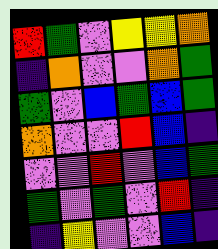[["red", "green", "violet", "yellow", "yellow", "orange"], ["indigo", "orange", "violet", "violet", "orange", "green"], ["green", "violet", "blue", "green", "blue", "green"], ["orange", "violet", "violet", "red", "blue", "indigo"], ["violet", "violet", "red", "violet", "blue", "green"], ["green", "violet", "green", "violet", "red", "indigo"], ["indigo", "yellow", "violet", "violet", "blue", "indigo"]]